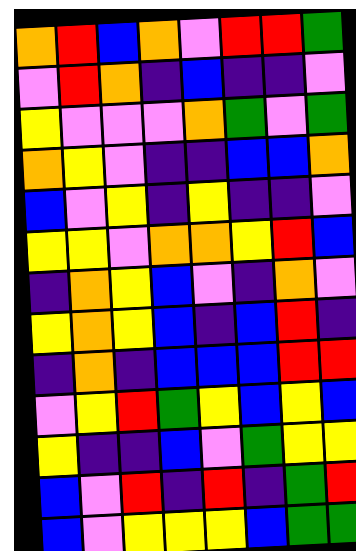[["orange", "red", "blue", "orange", "violet", "red", "red", "green"], ["violet", "red", "orange", "indigo", "blue", "indigo", "indigo", "violet"], ["yellow", "violet", "violet", "violet", "orange", "green", "violet", "green"], ["orange", "yellow", "violet", "indigo", "indigo", "blue", "blue", "orange"], ["blue", "violet", "yellow", "indigo", "yellow", "indigo", "indigo", "violet"], ["yellow", "yellow", "violet", "orange", "orange", "yellow", "red", "blue"], ["indigo", "orange", "yellow", "blue", "violet", "indigo", "orange", "violet"], ["yellow", "orange", "yellow", "blue", "indigo", "blue", "red", "indigo"], ["indigo", "orange", "indigo", "blue", "blue", "blue", "red", "red"], ["violet", "yellow", "red", "green", "yellow", "blue", "yellow", "blue"], ["yellow", "indigo", "indigo", "blue", "violet", "green", "yellow", "yellow"], ["blue", "violet", "red", "indigo", "red", "indigo", "green", "red"], ["blue", "violet", "yellow", "yellow", "yellow", "blue", "green", "green"]]